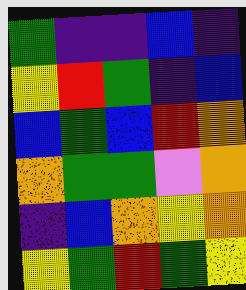[["green", "indigo", "indigo", "blue", "indigo"], ["yellow", "red", "green", "indigo", "blue"], ["blue", "green", "blue", "red", "orange"], ["orange", "green", "green", "violet", "orange"], ["indigo", "blue", "orange", "yellow", "orange"], ["yellow", "green", "red", "green", "yellow"]]